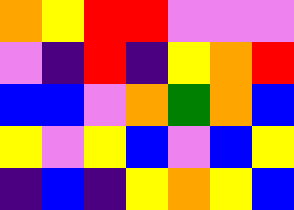[["orange", "yellow", "red", "red", "violet", "violet", "violet"], ["violet", "indigo", "red", "indigo", "yellow", "orange", "red"], ["blue", "blue", "violet", "orange", "green", "orange", "blue"], ["yellow", "violet", "yellow", "blue", "violet", "blue", "yellow"], ["indigo", "blue", "indigo", "yellow", "orange", "yellow", "blue"]]